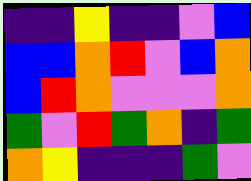[["indigo", "indigo", "yellow", "indigo", "indigo", "violet", "blue"], ["blue", "blue", "orange", "red", "violet", "blue", "orange"], ["blue", "red", "orange", "violet", "violet", "violet", "orange"], ["green", "violet", "red", "green", "orange", "indigo", "green"], ["orange", "yellow", "indigo", "indigo", "indigo", "green", "violet"]]